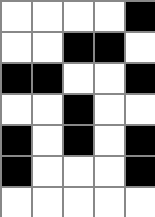[["white", "white", "white", "white", "black"], ["white", "white", "black", "black", "white"], ["black", "black", "white", "white", "black"], ["white", "white", "black", "white", "white"], ["black", "white", "black", "white", "black"], ["black", "white", "white", "white", "black"], ["white", "white", "white", "white", "white"]]